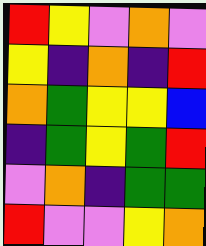[["red", "yellow", "violet", "orange", "violet"], ["yellow", "indigo", "orange", "indigo", "red"], ["orange", "green", "yellow", "yellow", "blue"], ["indigo", "green", "yellow", "green", "red"], ["violet", "orange", "indigo", "green", "green"], ["red", "violet", "violet", "yellow", "orange"]]